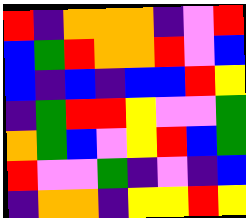[["red", "indigo", "orange", "orange", "orange", "indigo", "violet", "red"], ["blue", "green", "red", "orange", "orange", "red", "violet", "blue"], ["blue", "indigo", "blue", "indigo", "blue", "blue", "red", "yellow"], ["indigo", "green", "red", "red", "yellow", "violet", "violet", "green"], ["orange", "green", "blue", "violet", "yellow", "red", "blue", "green"], ["red", "violet", "violet", "green", "indigo", "violet", "indigo", "blue"], ["indigo", "orange", "orange", "indigo", "yellow", "yellow", "red", "yellow"]]